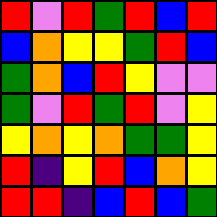[["red", "violet", "red", "green", "red", "blue", "red"], ["blue", "orange", "yellow", "yellow", "green", "red", "blue"], ["green", "orange", "blue", "red", "yellow", "violet", "violet"], ["green", "violet", "red", "green", "red", "violet", "yellow"], ["yellow", "orange", "yellow", "orange", "green", "green", "yellow"], ["red", "indigo", "yellow", "red", "blue", "orange", "yellow"], ["red", "red", "indigo", "blue", "red", "blue", "green"]]